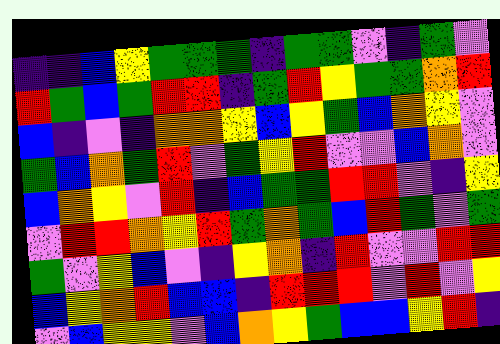[["indigo", "indigo", "blue", "yellow", "green", "green", "green", "indigo", "green", "green", "violet", "indigo", "green", "violet"], ["red", "green", "blue", "green", "red", "red", "indigo", "green", "red", "yellow", "green", "green", "orange", "red"], ["blue", "indigo", "violet", "indigo", "orange", "orange", "yellow", "blue", "yellow", "green", "blue", "orange", "yellow", "violet"], ["green", "blue", "orange", "green", "red", "violet", "green", "yellow", "red", "violet", "violet", "blue", "orange", "violet"], ["blue", "orange", "yellow", "violet", "red", "indigo", "blue", "green", "green", "red", "red", "violet", "indigo", "yellow"], ["violet", "red", "red", "orange", "yellow", "red", "green", "orange", "green", "blue", "red", "green", "violet", "green"], ["green", "violet", "yellow", "blue", "violet", "indigo", "yellow", "orange", "indigo", "red", "violet", "violet", "red", "red"], ["blue", "yellow", "orange", "red", "blue", "blue", "indigo", "red", "red", "red", "violet", "red", "violet", "yellow"], ["violet", "blue", "yellow", "yellow", "violet", "blue", "orange", "yellow", "green", "blue", "blue", "yellow", "red", "indigo"]]